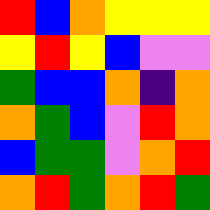[["red", "blue", "orange", "yellow", "yellow", "yellow"], ["yellow", "red", "yellow", "blue", "violet", "violet"], ["green", "blue", "blue", "orange", "indigo", "orange"], ["orange", "green", "blue", "violet", "red", "orange"], ["blue", "green", "green", "violet", "orange", "red"], ["orange", "red", "green", "orange", "red", "green"]]